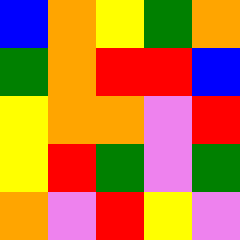[["blue", "orange", "yellow", "green", "orange"], ["green", "orange", "red", "red", "blue"], ["yellow", "orange", "orange", "violet", "red"], ["yellow", "red", "green", "violet", "green"], ["orange", "violet", "red", "yellow", "violet"]]